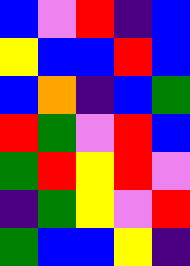[["blue", "violet", "red", "indigo", "blue"], ["yellow", "blue", "blue", "red", "blue"], ["blue", "orange", "indigo", "blue", "green"], ["red", "green", "violet", "red", "blue"], ["green", "red", "yellow", "red", "violet"], ["indigo", "green", "yellow", "violet", "red"], ["green", "blue", "blue", "yellow", "indigo"]]